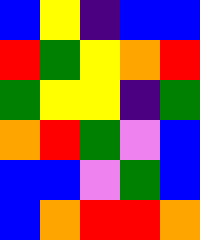[["blue", "yellow", "indigo", "blue", "blue"], ["red", "green", "yellow", "orange", "red"], ["green", "yellow", "yellow", "indigo", "green"], ["orange", "red", "green", "violet", "blue"], ["blue", "blue", "violet", "green", "blue"], ["blue", "orange", "red", "red", "orange"]]